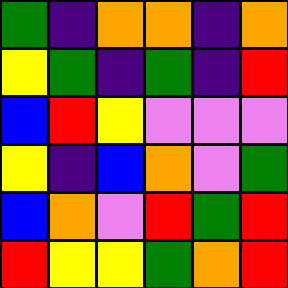[["green", "indigo", "orange", "orange", "indigo", "orange"], ["yellow", "green", "indigo", "green", "indigo", "red"], ["blue", "red", "yellow", "violet", "violet", "violet"], ["yellow", "indigo", "blue", "orange", "violet", "green"], ["blue", "orange", "violet", "red", "green", "red"], ["red", "yellow", "yellow", "green", "orange", "red"]]